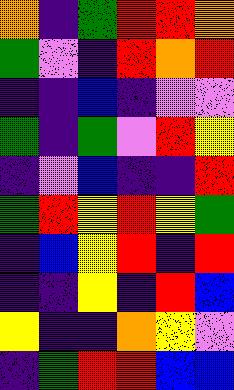[["orange", "indigo", "green", "red", "red", "orange"], ["green", "violet", "indigo", "red", "orange", "red"], ["indigo", "indigo", "blue", "indigo", "violet", "violet"], ["green", "indigo", "green", "violet", "red", "yellow"], ["indigo", "violet", "blue", "indigo", "indigo", "red"], ["green", "red", "yellow", "red", "yellow", "green"], ["indigo", "blue", "yellow", "red", "indigo", "red"], ["indigo", "indigo", "yellow", "indigo", "red", "blue"], ["yellow", "indigo", "indigo", "orange", "yellow", "violet"], ["indigo", "green", "red", "red", "blue", "blue"]]